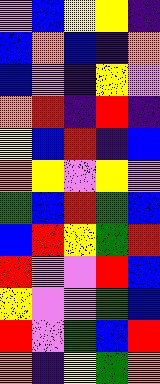[["violet", "blue", "yellow", "yellow", "indigo"], ["blue", "orange", "blue", "indigo", "orange"], ["blue", "violet", "indigo", "yellow", "violet"], ["orange", "red", "indigo", "red", "indigo"], ["yellow", "blue", "red", "indigo", "blue"], ["orange", "yellow", "violet", "yellow", "violet"], ["green", "blue", "red", "green", "blue"], ["blue", "red", "yellow", "green", "red"], ["red", "violet", "violet", "red", "blue"], ["yellow", "violet", "violet", "green", "blue"], ["red", "violet", "green", "blue", "red"], ["orange", "indigo", "yellow", "green", "orange"]]